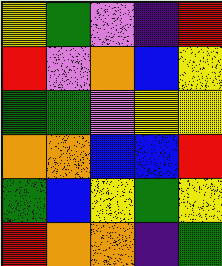[["yellow", "green", "violet", "indigo", "red"], ["red", "violet", "orange", "blue", "yellow"], ["green", "green", "violet", "yellow", "yellow"], ["orange", "orange", "blue", "blue", "red"], ["green", "blue", "yellow", "green", "yellow"], ["red", "orange", "orange", "indigo", "green"]]